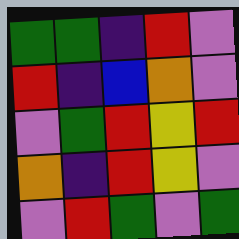[["green", "green", "indigo", "red", "violet"], ["red", "indigo", "blue", "orange", "violet"], ["violet", "green", "red", "yellow", "red"], ["orange", "indigo", "red", "yellow", "violet"], ["violet", "red", "green", "violet", "green"]]